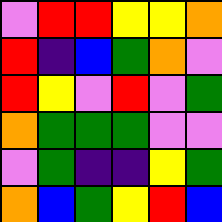[["violet", "red", "red", "yellow", "yellow", "orange"], ["red", "indigo", "blue", "green", "orange", "violet"], ["red", "yellow", "violet", "red", "violet", "green"], ["orange", "green", "green", "green", "violet", "violet"], ["violet", "green", "indigo", "indigo", "yellow", "green"], ["orange", "blue", "green", "yellow", "red", "blue"]]